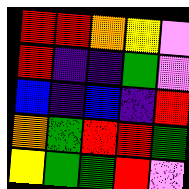[["red", "red", "orange", "yellow", "violet"], ["red", "indigo", "indigo", "green", "violet"], ["blue", "indigo", "blue", "indigo", "red"], ["orange", "green", "red", "red", "green"], ["yellow", "green", "green", "red", "violet"]]